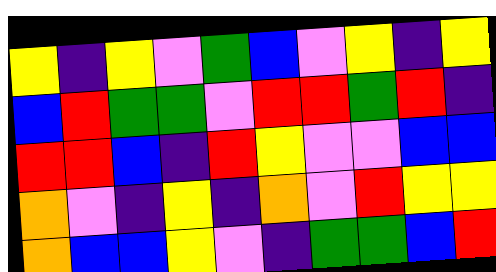[["yellow", "indigo", "yellow", "violet", "green", "blue", "violet", "yellow", "indigo", "yellow"], ["blue", "red", "green", "green", "violet", "red", "red", "green", "red", "indigo"], ["red", "red", "blue", "indigo", "red", "yellow", "violet", "violet", "blue", "blue"], ["orange", "violet", "indigo", "yellow", "indigo", "orange", "violet", "red", "yellow", "yellow"], ["orange", "blue", "blue", "yellow", "violet", "indigo", "green", "green", "blue", "red"]]